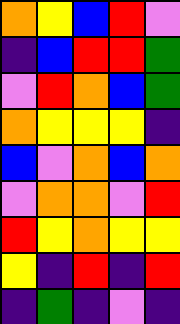[["orange", "yellow", "blue", "red", "violet"], ["indigo", "blue", "red", "red", "green"], ["violet", "red", "orange", "blue", "green"], ["orange", "yellow", "yellow", "yellow", "indigo"], ["blue", "violet", "orange", "blue", "orange"], ["violet", "orange", "orange", "violet", "red"], ["red", "yellow", "orange", "yellow", "yellow"], ["yellow", "indigo", "red", "indigo", "red"], ["indigo", "green", "indigo", "violet", "indigo"]]